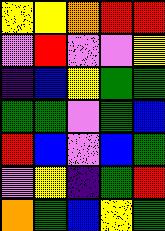[["yellow", "yellow", "orange", "red", "red"], ["violet", "red", "violet", "violet", "yellow"], ["indigo", "blue", "yellow", "green", "green"], ["green", "green", "violet", "green", "blue"], ["red", "blue", "violet", "blue", "green"], ["violet", "yellow", "indigo", "green", "red"], ["orange", "green", "blue", "yellow", "green"]]